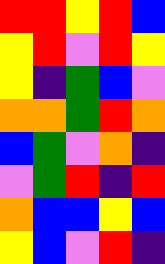[["red", "red", "yellow", "red", "blue"], ["yellow", "red", "violet", "red", "yellow"], ["yellow", "indigo", "green", "blue", "violet"], ["orange", "orange", "green", "red", "orange"], ["blue", "green", "violet", "orange", "indigo"], ["violet", "green", "red", "indigo", "red"], ["orange", "blue", "blue", "yellow", "blue"], ["yellow", "blue", "violet", "red", "indigo"]]